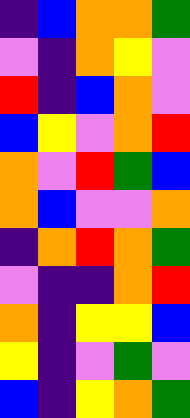[["indigo", "blue", "orange", "orange", "green"], ["violet", "indigo", "orange", "yellow", "violet"], ["red", "indigo", "blue", "orange", "violet"], ["blue", "yellow", "violet", "orange", "red"], ["orange", "violet", "red", "green", "blue"], ["orange", "blue", "violet", "violet", "orange"], ["indigo", "orange", "red", "orange", "green"], ["violet", "indigo", "indigo", "orange", "red"], ["orange", "indigo", "yellow", "yellow", "blue"], ["yellow", "indigo", "violet", "green", "violet"], ["blue", "indigo", "yellow", "orange", "green"]]